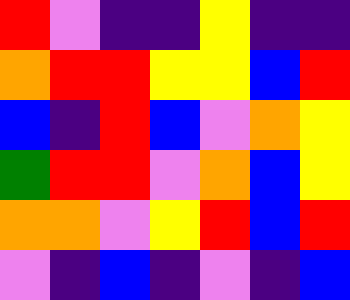[["red", "violet", "indigo", "indigo", "yellow", "indigo", "indigo"], ["orange", "red", "red", "yellow", "yellow", "blue", "red"], ["blue", "indigo", "red", "blue", "violet", "orange", "yellow"], ["green", "red", "red", "violet", "orange", "blue", "yellow"], ["orange", "orange", "violet", "yellow", "red", "blue", "red"], ["violet", "indigo", "blue", "indigo", "violet", "indigo", "blue"]]